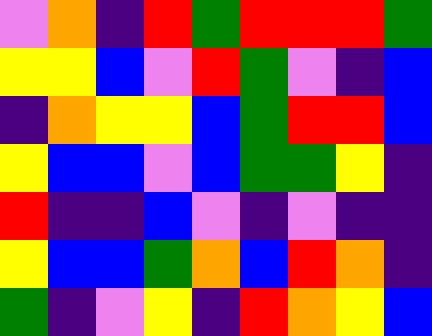[["violet", "orange", "indigo", "red", "green", "red", "red", "red", "green"], ["yellow", "yellow", "blue", "violet", "red", "green", "violet", "indigo", "blue"], ["indigo", "orange", "yellow", "yellow", "blue", "green", "red", "red", "blue"], ["yellow", "blue", "blue", "violet", "blue", "green", "green", "yellow", "indigo"], ["red", "indigo", "indigo", "blue", "violet", "indigo", "violet", "indigo", "indigo"], ["yellow", "blue", "blue", "green", "orange", "blue", "red", "orange", "indigo"], ["green", "indigo", "violet", "yellow", "indigo", "red", "orange", "yellow", "blue"]]